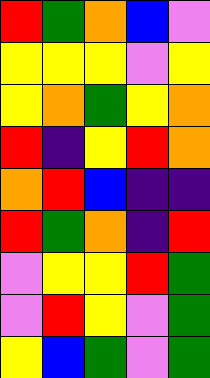[["red", "green", "orange", "blue", "violet"], ["yellow", "yellow", "yellow", "violet", "yellow"], ["yellow", "orange", "green", "yellow", "orange"], ["red", "indigo", "yellow", "red", "orange"], ["orange", "red", "blue", "indigo", "indigo"], ["red", "green", "orange", "indigo", "red"], ["violet", "yellow", "yellow", "red", "green"], ["violet", "red", "yellow", "violet", "green"], ["yellow", "blue", "green", "violet", "green"]]